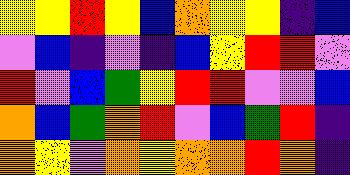[["yellow", "yellow", "red", "yellow", "blue", "orange", "yellow", "yellow", "indigo", "blue"], ["violet", "blue", "indigo", "violet", "indigo", "blue", "yellow", "red", "red", "violet"], ["red", "violet", "blue", "green", "yellow", "red", "red", "violet", "violet", "blue"], ["orange", "blue", "green", "orange", "red", "violet", "blue", "green", "red", "indigo"], ["orange", "yellow", "violet", "orange", "yellow", "orange", "orange", "red", "orange", "indigo"]]